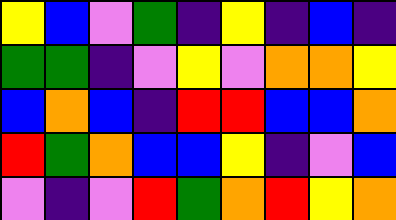[["yellow", "blue", "violet", "green", "indigo", "yellow", "indigo", "blue", "indigo"], ["green", "green", "indigo", "violet", "yellow", "violet", "orange", "orange", "yellow"], ["blue", "orange", "blue", "indigo", "red", "red", "blue", "blue", "orange"], ["red", "green", "orange", "blue", "blue", "yellow", "indigo", "violet", "blue"], ["violet", "indigo", "violet", "red", "green", "orange", "red", "yellow", "orange"]]